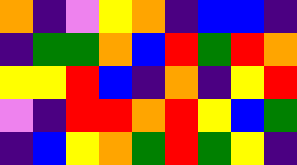[["orange", "indigo", "violet", "yellow", "orange", "indigo", "blue", "blue", "indigo"], ["indigo", "green", "green", "orange", "blue", "red", "green", "red", "orange"], ["yellow", "yellow", "red", "blue", "indigo", "orange", "indigo", "yellow", "red"], ["violet", "indigo", "red", "red", "orange", "red", "yellow", "blue", "green"], ["indigo", "blue", "yellow", "orange", "green", "red", "green", "yellow", "indigo"]]